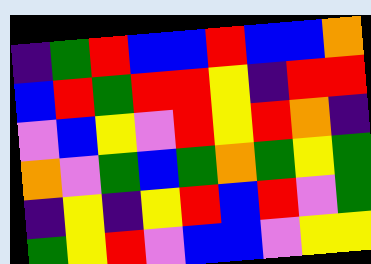[["indigo", "green", "red", "blue", "blue", "red", "blue", "blue", "orange"], ["blue", "red", "green", "red", "red", "yellow", "indigo", "red", "red"], ["violet", "blue", "yellow", "violet", "red", "yellow", "red", "orange", "indigo"], ["orange", "violet", "green", "blue", "green", "orange", "green", "yellow", "green"], ["indigo", "yellow", "indigo", "yellow", "red", "blue", "red", "violet", "green"], ["green", "yellow", "red", "violet", "blue", "blue", "violet", "yellow", "yellow"]]